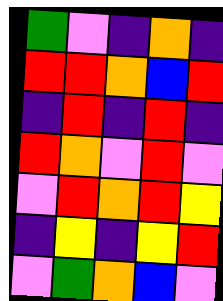[["green", "violet", "indigo", "orange", "indigo"], ["red", "red", "orange", "blue", "red"], ["indigo", "red", "indigo", "red", "indigo"], ["red", "orange", "violet", "red", "violet"], ["violet", "red", "orange", "red", "yellow"], ["indigo", "yellow", "indigo", "yellow", "red"], ["violet", "green", "orange", "blue", "violet"]]